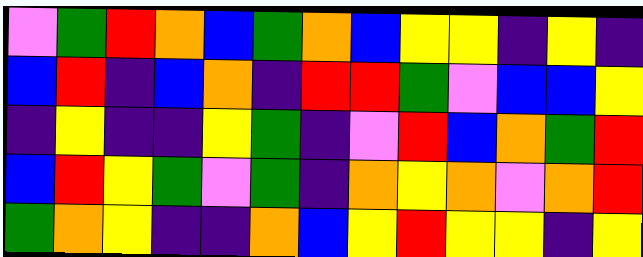[["violet", "green", "red", "orange", "blue", "green", "orange", "blue", "yellow", "yellow", "indigo", "yellow", "indigo"], ["blue", "red", "indigo", "blue", "orange", "indigo", "red", "red", "green", "violet", "blue", "blue", "yellow"], ["indigo", "yellow", "indigo", "indigo", "yellow", "green", "indigo", "violet", "red", "blue", "orange", "green", "red"], ["blue", "red", "yellow", "green", "violet", "green", "indigo", "orange", "yellow", "orange", "violet", "orange", "red"], ["green", "orange", "yellow", "indigo", "indigo", "orange", "blue", "yellow", "red", "yellow", "yellow", "indigo", "yellow"]]